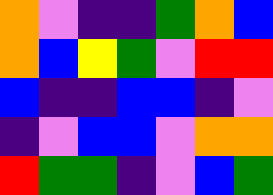[["orange", "violet", "indigo", "indigo", "green", "orange", "blue"], ["orange", "blue", "yellow", "green", "violet", "red", "red"], ["blue", "indigo", "indigo", "blue", "blue", "indigo", "violet"], ["indigo", "violet", "blue", "blue", "violet", "orange", "orange"], ["red", "green", "green", "indigo", "violet", "blue", "green"]]